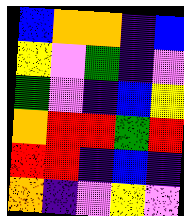[["blue", "orange", "orange", "indigo", "blue"], ["yellow", "violet", "green", "indigo", "violet"], ["green", "violet", "indigo", "blue", "yellow"], ["orange", "red", "red", "green", "red"], ["red", "red", "indigo", "blue", "indigo"], ["orange", "indigo", "violet", "yellow", "violet"]]